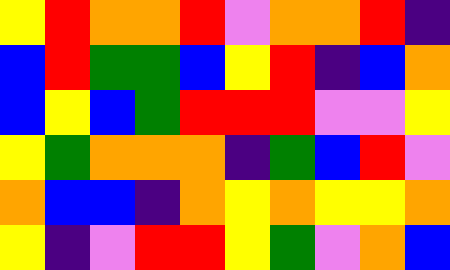[["yellow", "red", "orange", "orange", "red", "violet", "orange", "orange", "red", "indigo"], ["blue", "red", "green", "green", "blue", "yellow", "red", "indigo", "blue", "orange"], ["blue", "yellow", "blue", "green", "red", "red", "red", "violet", "violet", "yellow"], ["yellow", "green", "orange", "orange", "orange", "indigo", "green", "blue", "red", "violet"], ["orange", "blue", "blue", "indigo", "orange", "yellow", "orange", "yellow", "yellow", "orange"], ["yellow", "indigo", "violet", "red", "red", "yellow", "green", "violet", "orange", "blue"]]